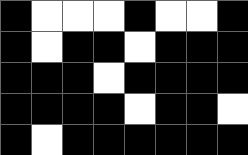[["black", "white", "white", "white", "black", "white", "white", "black"], ["black", "white", "black", "black", "white", "black", "black", "black"], ["black", "black", "black", "white", "black", "black", "black", "black"], ["black", "black", "black", "black", "white", "black", "black", "white"], ["black", "white", "black", "black", "black", "black", "black", "black"]]